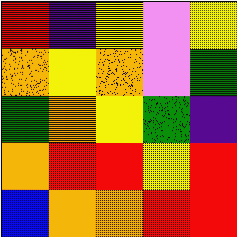[["red", "indigo", "yellow", "violet", "yellow"], ["orange", "yellow", "orange", "violet", "green"], ["green", "orange", "yellow", "green", "indigo"], ["orange", "red", "red", "yellow", "red"], ["blue", "orange", "orange", "red", "red"]]